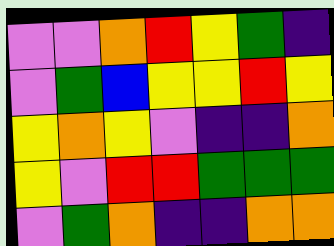[["violet", "violet", "orange", "red", "yellow", "green", "indigo"], ["violet", "green", "blue", "yellow", "yellow", "red", "yellow"], ["yellow", "orange", "yellow", "violet", "indigo", "indigo", "orange"], ["yellow", "violet", "red", "red", "green", "green", "green"], ["violet", "green", "orange", "indigo", "indigo", "orange", "orange"]]